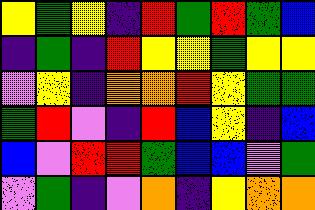[["yellow", "green", "yellow", "indigo", "red", "green", "red", "green", "blue"], ["indigo", "green", "indigo", "red", "yellow", "yellow", "green", "yellow", "yellow"], ["violet", "yellow", "indigo", "orange", "orange", "red", "yellow", "green", "green"], ["green", "red", "violet", "indigo", "red", "blue", "yellow", "indigo", "blue"], ["blue", "violet", "red", "red", "green", "blue", "blue", "violet", "green"], ["violet", "green", "indigo", "violet", "orange", "indigo", "yellow", "orange", "orange"]]